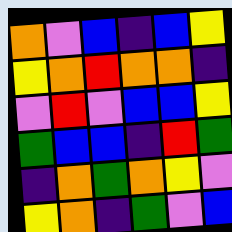[["orange", "violet", "blue", "indigo", "blue", "yellow"], ["yellow", "orange", "red", "orange", "orange", "indigo"], ["violet", "red", "violet", "blue", "blue", "yellow"], ["green", "blue", "blue", "indigo", "red", "green"], ["indigo", "orange", "green", "orange", "yellow", "violet"], ["yellow", "orange", "indigo", "green", "violet", "blue"]]